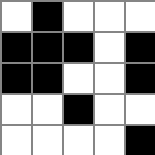[["white", "black", "white", "white", "white"], ["black", "black", "black", "white", "black"], ["black", "black", "white", "white", "black"], ["white", "white", "black", "white", "white"], ["white", "white", "white", "white", "black"]]